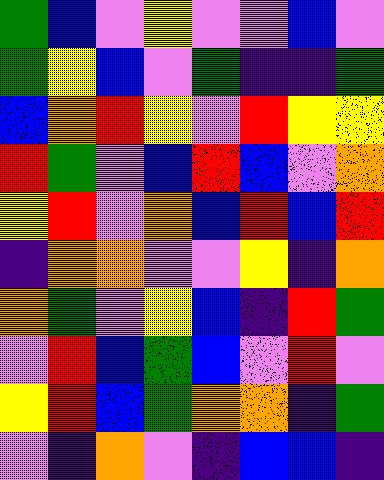[["green", "blue", "violet", "yellow", "violet", "violet", "blue", "violet"], ["green", "yellow", "blue", "violet", "green", "indigo", "indigo", "green"], ["blue", "orange", "red", "yellow", "violet", "red", "yellow", "yellow"], ["red", "green", "violet", "blue", "red", "blue", "violet", "orange"], ["yellow", "red", "violet", "orange", "blue", "red", "blue", "red"], ["indigo", "orange", "orange", "violet", "violet", "yellow", "indigo", "orange"], ["orange", "green", "violet", "yellow", "blue", "indigo", "red", "green"], ["violet", "red", "blue", "green", "blue", "violet", "red", "violet"], ["yellow", "red", "blue", "green", "orange", "orange", "indigo", "green"], ["violet", "indigo", "orange", "violet", "indigo", "blue", "blue", "indigo"]]